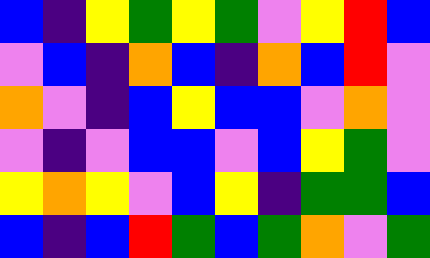[["blue", "indigo", "yellow", "green", "yellow", "green", "violet", "yellow", "red", "blue"], ["violet", "blue", "indigo", "orange", "blue", "indigo", "orange", "blue", "red", "violet"], ["orange", "violet", "indigo", "blue", "yellow", "blue", "blue", "violet", "orange", "violet"], ["violet", "indigo", "violet", "blue", "blue", "violet", "blue", "yellow", "green", "violet"], ["yellow", "orange", "yellow", "violet", "blue", "yellow", "indigo", "green", "green", "blue"], ["blue", "indigo", "blue", "red", "green", "blue", "green", "orange", "violet", "green"]]